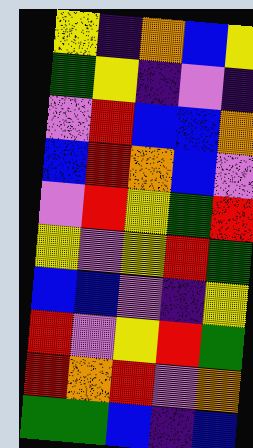[["yellow", "indigo", "orange", "blue", "yellow"], ["green", "yellow", "indigo", "violet", "indigo"], ["violet", "red", "blue", "blue", "orange"], ["blue", "red", "orange", "blue", "violet"], ["violet", "red", "yellow", "green", "red"], ["yellow", "violet", "yellow", "red", "green"], ["blue", "blue", "violet", "indigo", "yellow"], ["red", "violet", "yellow", "red", "green"], ["red", "orange", "red", "violet", "orange"], ["green", "green", "blue", "indigo", "blue"]]